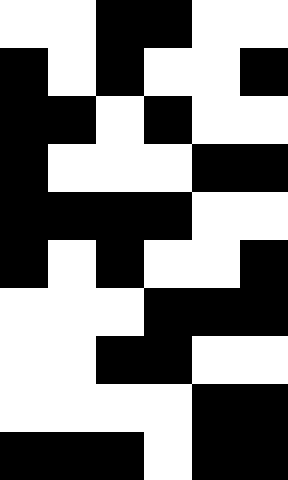[["white", "white", "black", "black", "white", "white"], ["black", "white", "black", "white", "white", "black"], ["black", "black", "white", "black", "white", "white"], ["black", "white", "white", "white", "black", "black"], ["black", "black", "black", "black", "white", "white"], ["black", "white", "black", "white", "white", "black"], ["white", "white", "white", "black", "black", "black"], ["white", "white", "black", "black", "white", "white"], ["white", "white", "white", "white", "black", "black"], ["black", "black", "black", "white", "black", "black"]]